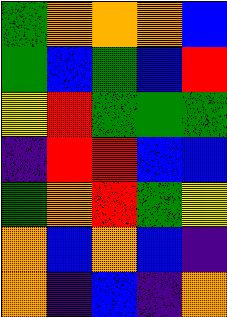[["green", "orange", "orange", "orange", "blue"], ["green", "blue", "green", "blue", "red"], ["yellow", "red", "green", "green", "green"], ["indigo", "red", "red", "blue", "blue"], ["green", "orange", "red", "green", "yellow"], ["orange", "blue", "orange", "blue", "indigo"], ["orange", "indigo", "blue", "indigo", "orange"]]